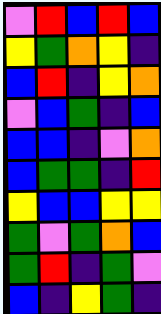[["violet", "red", "blue", "red", "blue"], ["yellow", "green", "orange", "yellow", "indigo"], ["blue", "red", "indigo", "yellow", "orange"], ["violet", "blue", "green", "indigo", "blue"], ["blue", "blue", "indigo", "violet", "orange"], ["blue", "green", "green", "indigo", "red"], ["yellow", "blue", "blue", "yellow", "yellow"], ["green", "violet", "green", "orange", "blue"], ["green", "red", "indigo", "green", "violet"], ["blue", "indigo", "yellow", "green", "indigo"]]